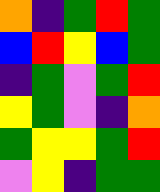[["orange", "indigo", "green", "red", "green"], ["blue", "red", "yellow", "blue", "green"], ["indigo", "green", "violet", "green", "red"], ["yellow", "green", "violet", "indigo", "orange"], ["green", "yellow", "yellow", "green", "red"], ["violet", "yellow", "indigo", "green", "green"]]